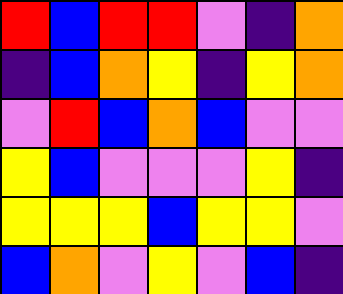[["red", "blue", "red", "red", "violet", "indigo", "orange"], ["indigo", "blue", "orange", "yellow", "indigo", "yellow", "orange"], ["violet", "red", "blue", "orange", "blue", "violet", "violet"], ["yellow", "blue", "violet", "violet", "violet", "yellow", "indigo"], ["yellow", "yellow", "yellow", "blue", "yellow", "yellow", "violet"], ["blue", "orange", "violet", "yellow", "violet", "blue", "indigo"]]